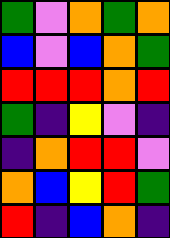[["green", "violet", "orange", "green", "orange"], ["blue", "violet", "blue", "orange", "green"], ["red", "red", "red", "orange", "red"], ["green", "indigo", "yellow", "violet", "indigo"], ["indigo", "orange", "red", "red", "violet"], ["orange", "blue", "yellow", "red", "green"], ["red", "indigo", "blue", "orange", "indigo"]]